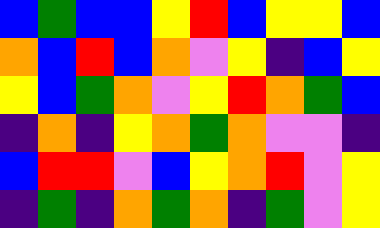[["blue", "green", "blue", "blue", "yellow", "red", "blue", "yellow", "yellow", "blue"], ["orange", "blue", "red", "blue", "orange", "violet", "yellow", "indigo", "blue", "yellow"], ["yellow", "blue", "green", "orange", "violet", "yellow", "red", "orange", "green", "blue"], ["indigo", "orange", "indigo", "yellow", "orange", "green", "orange", "violet", "violet", "indigo"], ["blue", "red", "red", "violet", "blue", "yellow", "orange", "red", "violet", "yellow"], ["indigo", "green", "indigo", "orange", "green", "orange", "indigo", "green", "violet", "yellow"]]